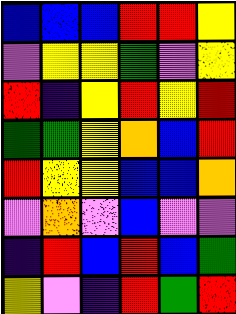[["blue", "blue", "blue", "red", "red", "yellow"], ["violet", "yellow", "yellow", "green", "violet", "yellow"], ["red", "indigo", "yellow", "red", "yellow", "red"], ["green", "green", "yellow", "orange", "blue", "red"], ["red", "yellow", "yellow", "blue", "blue", "orange"], ["violet", "orange", "violet", "blue", "violet", "violet"], ["indigo", "red", "blue", "red", "blue", "green"], ["yellow", "violet", "indigo", "red", "green", "red"]]